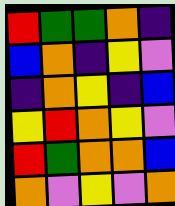[["red", "green", "green", "orange", "indigo"], ["blue", "orange", "indigo", "yellow", "violet"], ["indigo", "orange", "yellow", "indigo", "blue"], ["yellow", "red", "orange", "yellow", "violet"], ["red", "green", "orange", "orange", "blue"], ["orange", "violet", "yellow", "violet", "orange"]]